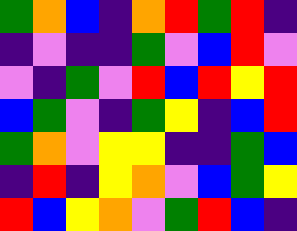[["green", "orange", "blue", "indigo", "orange", "red", "green", "red", "indigo"], ["indigo", "violet", "indigo", "indigo", "green", "violet", "blue", "red", "violet"], ["violet", "indigo", "green", "violet", "red", "blue", "red", "yellow", "red"], ["blue", "green", "violet", "indigo", "green", "yellow", "indigo", "blue", "red"], ["green", "orange", "violet", "yellow", "yellow", "indigo", "indigo", "green", "blue"], ["indigo", "red", "indigo", "yellow", "orange", "violet", "blue", "green", "yellow"], ["red", "blue", "yellow", "orange", "violet", "green", "red", "blue", "indigo"]]